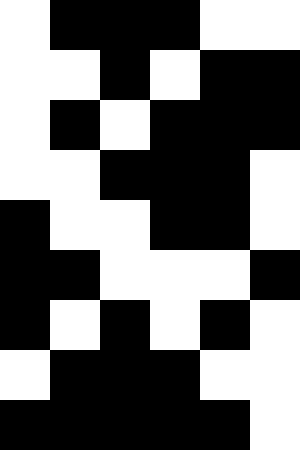[["white", "black", "black", "black", "white", "white"], ["white", "white", "black", "white", "black", "black"], ["white", "black", "white", "black", "black", "black"], ["white", "white", "black", "black", "black", "white"], ["black", "white", "white", "black", "black", "white"], ["black", "black", "white", "white", "white", "black"], ["black", "white", "black", "white", "black", "white"], ["white", "black", "black", "black", "white", "white"], ["black", "black", "black", "black", "black", "white"]]